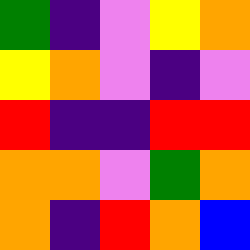[["green", "indigo", "violet", "yellow", "orange"], ["yellow", "orange", "violet", "indigo", "violet"], ["red", "indigo", "indigo", "red", "red"], ["orange", "orange", "violet", "green", "orange"], ["orange", "indigo", "red", "orange", "blue"]]